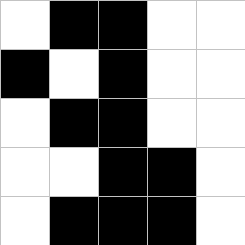[["white", "black", "black", "white", "white"], ["black", "white", "black", "white", "white"], ["white", "black", "black", "white", "white"], ["white", "white", "black", "black", "white"], ["white", "black", "black", "black", "white"]]